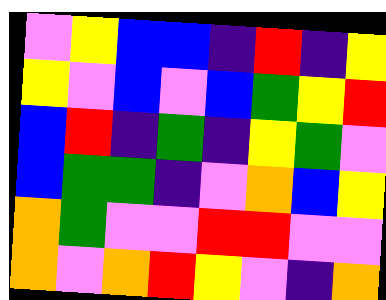[["violet", "yellow", "blue", "blue", "indigo", "red", "indigo", "yellow"], ["yellow", "violet", "blue", "violet", "blue", "green", "yellow", "red"], ["blue", "red", "indigo", "green", "indigo", "yellow", "green", "violet"], ["blue", "green", "green", "indigo", "violet", "orange", "blue", "yellow"], ["orange", "green", "violet", "violet", "red", "red", "violet", "violet"], ["orange", "violet", "orange", "red", "yellow", "violet", "indigo", "orange"]]